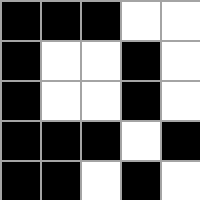[["black", "black", "black", "white", "white"], ["black", "white", "white", "black", "white"], ["black", "white", "white", "black", "white"], ["black", "black", "black", "white", "black"], ["black", "black", "white", "black", "white"]]